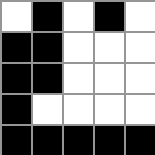[["white", "black", "white", "black", "white"], ["black", "black", "white", "white", "white"], ["black", "black", "white", "white", "white"], ["black", "white", "white", "white", "white"], ["black", "black", "black", "black", "black"]]